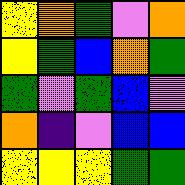[["yellow", "orange", "green", "violet", "orange"], ["yellow", "green", "blue", "orange", "green"], ["green", "violet", "green", "blue", "violet"], ["orange", "indigo", "violet", "blue", "blue"], ["yellow", "yellow", "yellow", "green", "green"]]